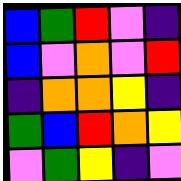[["blue", "green", "red", "violet", "indigo"], ["blue", "violet", "orange", "violet", "red"], ["indigo", "orange", "orange", "yellow", "indigo"], ["green", "blue", "red", "orange", "yellow"], ["violet", "green", "yellow", "indigo", "violet"]]